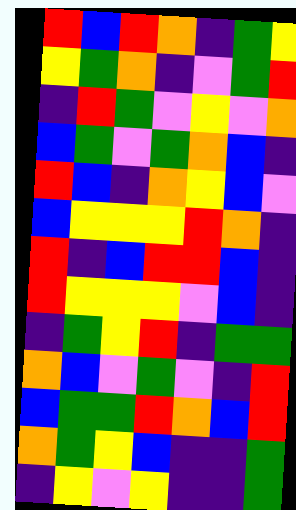[["red", "blue", "red", "orange", "indigo", "green", "yellow"], ["yellow", "green", "orange", "indigo", "violet", "green", "red"], ["indigo", "red", "green", "violet", "yellow", "violet", "orange"], ["blue", "green", "violet", "green", "orange", "blue", "indigo"], ["red", "blue", "indigo", "orange", "yellow", "blue", "violet"], ["blue", "yellow", "yellow", "yellow", "red", "orange", "indigo"], ["red", "indigo", "blue", "red", "red", "blue", "indigo"], ["red", "yellow", "yellow", "yellow", "violet", "blue", "indigo"], ["indigo", "green", "yellow", "red", "indigo", "green", "green"], ["orange", "blue", "violet", "green", "violet", "indigo", "red"], ["blue", "green", "green", "red", "orange", "blue", "red"], ["orange", "green", "yellow", "blue", "indigo", "indigo", "green"], ["indigo", "yellow", "violet", "yellow", "indigo", "indigo", "green"]]